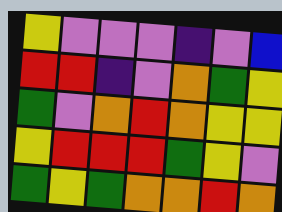[["yellow", "violet", "violet", "violet", "indigo", "violet", "blue"], ["red", "red", "indigo", "violet", "orange", "green", "yellow"], ["green", "violet", "orange", "red", "orange", "yellow", "yellow"], ["yellow", "red", "red", "red", "green", "yellow", "violet"], ["green", "yellow", "green", "orange", "orange", "red", "orange"]]